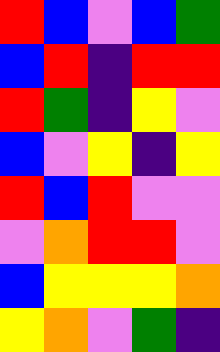[["red", "blue", "violet", "blue", "green"], ["blue", "red", "indigo", "red", "red"], ["red", "green", "indigo", "yellow", "violet"], ["blue", "violet", "yellow", "indigo", "yellow"], ["red", "blue", "red", "violet", "violet"], ["violet", "orange", "red", "red", "violet"], ["blue", "yellow", "yellow", "yellow", "orange"], ["yellow", "orange", "violet", "green", "indigo"]]